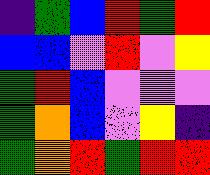[["indigo", "green", "blue", "red", "green", "red"], ["blue", "blue", "violet", "red", "violet", "yellow"], ["green", "red", "blue", "violet", "violet", "violet"], ["green", "orange", "blue", "violet", "yellow", "indigo"], ["green", "orange", "red", "green", "red", "red"]]